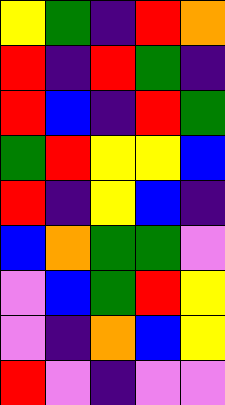[["yellow", "green", "indigo", "red", "orange"], ["red", "indigo", "red", "green", "indigo"], ["red", "blue", "indigo", "red", "green"], ["green", "red", "yellow", "yellow", "blue"], ["red", "indigo", "yellow", "blue", "indigo"], ["blue", "orange", "green", "green", "violet"], ["violet", "blue", "green", "red", "yellow"], ["violet", "indigo", "orange", "blue", "yellow"], ["red", "violet", "indigo", "violet", "violet"]]